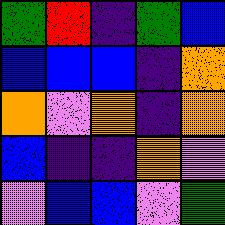[["green", "red", "indigo", "green", "blue"], ["blue", "blue", "blue", "indigo", "orange"], ["orange", "violet", "orange", "indigo", "orange"], ["blue", "indigo", "indigo", "orange", "violet"], ["violet", "blue", "blue", "violet", "green"]]